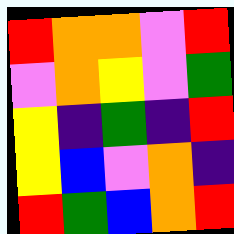[["red", "orange", "orange", "violet", "red"], ["violet", "orange", "yellow", "violet", "green"], ["yellow", "indigo", "green", "indigo", "red"], ["yellow", "blue", "violet", "orange", "indigo"], ["red", "green", "blue", "orange", "red"]]